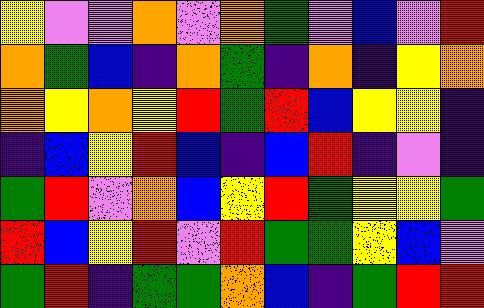[["yellow", "violet", "violet", "orange", "violet", "orange", "green", "violet", "blue", "violet", "red"], ["orange", "green", "blue", "indigo", "orange", "green", "indigo", "orange", "indigo", "yellow", "orange"], ["orange", "yellow", "orange", "yellow", "red", "green", "red", "blue", "yellow", "yellow", "indigo"], ["indigo", "blue", "yellow", "red", "blue", "indigo", "blue", "red", "indigo", "violet", "indigo"], ["green", "red", "violet", "orange", "blue", "yellow", "red", "green", "yellow", "yellow", "green"], ["red", "blue", "yellow", "red", "violet", "red", "green", "green", "yellow", "blue", "violet"], ["green", "red", "indigo", "green", "green", "orange", "blue", "indigo", "green", "red", "red"]]